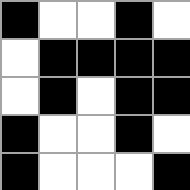[["black", "white", "white", "black", "white"], ["white", "black", "black", "black", "black"], ["white", "black", "white", "black", "black"], ["black", "white", "white", "black", "white"], ["black", "white", "white", "white", "black"]]